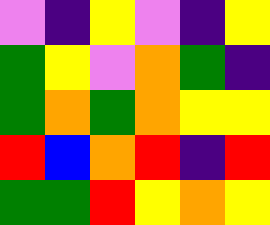[["violet", "indigo", "yellow", "violet", "indigo", "yellow"], ["green", "yellow", "violet", "orange", "green", "indigo"], ["green", "orange", "green", "orange", "yellow", "yellow"], ["red", "blue", "orange", "red", "indigo", "red"], ["green", "green", "red", "yellow", "orange", "yellow"]]